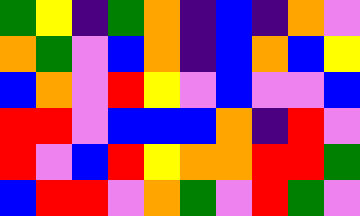[["green", "yellow", "indigo", "green", "orange", "indigo", "blue", "indigo", "orange", "violet"], ["orange", "green", "violet", "blue", "orange", "indigo", "blue", "orange", "blue", "yellow"], ["blue", "orange", "violet", "red", "yellow", "violet", "blue", "violet", "violet", "blue"], ["red", "red", "violet", "blue", "blue", "blue", "orange", "indigo", "red", "violet"], ["red", "violet", "blue", "red", "yellow", "orange", "orange", "red", "red", "green"], ["blue", "red", "red", "violet", "orange", "green", "violet", "red", "green", "violet"]]